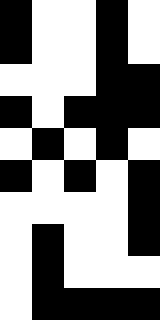[["black", "white", "white", "black", "white"], ["black", "white", "white", "black", "white"], ["white", "white", "white", "black", "black"], ["black", "white", "black", "black", "black"], ["white", "black", "white", "black", "white"], ["black", "white", "black", "white", "black"], ["white", "white", "white", "white", "black"], ["white", "black", "white", "white", "black"], ["white", "black", "white", "white", "white"], ["white", "black", "black", "black", "black"]]